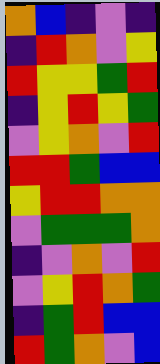[["orange", "blue", "indigo", "violet", "indigo"], ["indigo", "red", "orange", "violet", "yellow"], ["red", "yellow", "yellow", "green", "red"], ["indigo", "yellow", "red", "yellow", "green"], ["violet", "yellow", "orange", "violet", "red"], ["red", "red", "green", "blue", "blue"], ["yellow", "red", "red", "orange", "orange"], ["violet", "green", "green", "green", "orange"], ["indigo", "violet", "orange", "violet", "red"], ["violet", "yellow", "red", "orange", "green"], ["indigo", "green", "red", "blue", "blue"], ["red", "green", "orange", "violet", "blue"]]